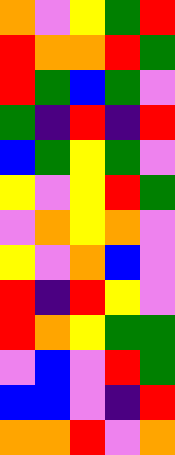[["orange", "violet", "yellow", "green", "red"], ["red", "orange", "orange", "red", "green"], ["red", "green", "blue", "green", "violet"], ["green", "indigo", "red", "indigo", "red"], ["blue", "green", "yellow", "green", "violet"], ["yellow", "violet", "yellow", "red", "green"], ["violet", "orange", "yellow", "orange", "violet"], ["yellow", "violet", "orange", "blue", "violet"], ["red", "indigo", "red", "yellow", "violet"], ["red", "orange", "yellow", "green", "green"], ["violet", "blue", "violet", "red", "green"], ["blue", "blue", "violet", "indigo", "red"], ["orange", "orange", "red", "violet", "orange"]]